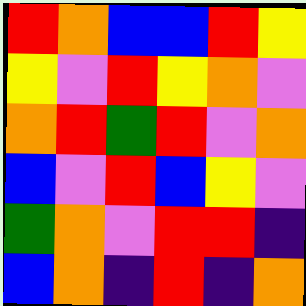[["red", "orange", "blue", "blue", "red", "yellow"], ["yellow", "violet", "red", "yellow", "orange", "violet"], ["orange", "red", "green", "red", "violet", "orange"], ["blue", "violet", "red", "blue", "yellow", "violet"], ["green", "orange", "violet", "red", "red", "indigo"], ["blue", "orange", "indigo", "red", "indigo", "orange"]]